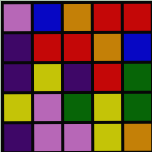[["violet", "blue", "orange", "red", "red"], ["indigo", "red", "red", "orange", "blue"], ["indigo", "yellow", "indigo", "red", "green"], ["yellow", "violet", "green", "yellow", "green"], ["indigo", "violet", "violet", "yellow", "orange"]]